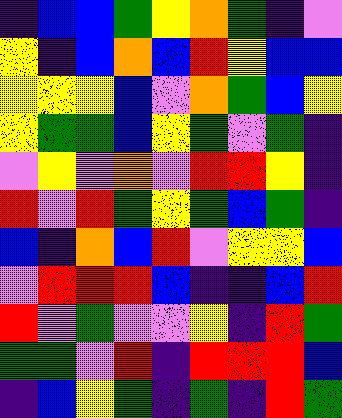[["indigo", "blue", "blue", "green", "yellow", "orange", "green", "indigo", "violet"], ["yellow", "indigo", "blue", "orange", "blue", "red", "yellow", "blue", "blue"], ["yellow", "yellow", "yellow", "blue", "violet", "orange", "green", "blue", "yellow"], ["yellow", "green", "green", "blue", "yellow", "green", "violet", "green", "indigo"], ["violet", "yellow", "violet", "orange", "violet", "red", "red", "yellow", "indigo"], ["red", "violet", "red", "green", "yellow", "green", "blue", "green", "indigo"], ["blue", "indigo", "orange", "blue", "red", "violet", "yellow", "yellow", "blue"], ["violet", "red", "red", "red", "blue", "indigo", "indigo", "blue", "red"], ["red", "violet", "green", "violet", "violet", "yellow", "indigo", "red", "green"], ["green", "green", "violet", "red", "indigo", "red", "red", "red", "blue"], ["indigo", "blue", "yellow", "green", "indigo", "green", "indigo", "red", "green"]]